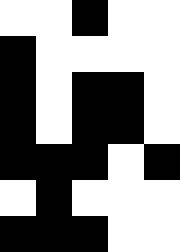[["white", "white", "black", "white", "white"], ["black", "white", "white", "white", "white"], ["black", "white", "black", "black", "white"], ["black", "white", "black", "black", "white"], ["black", "black", "black", "white", "black"], ["white", "black", "white", "white", "white"], ["black", "black", "black", "white", "white"]]